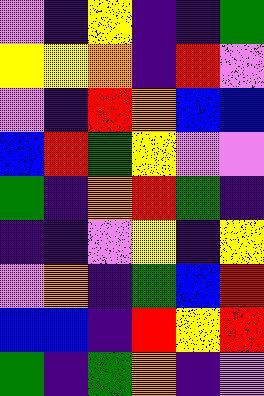[["violet", "indigo", "yellow", "indigo", "indigo", "green"], ["yellow", "yellow", "orange", "indigo", "red", "violet"], ["violet", "indigo", "red", "orange", "blue", "blue"], ["blue", "red", "green", "yellow", "violet", "violet"], ["green", "indigo", "orange", "red", "green", "indigo"], ["indigo", "indigo", "violet", "yellow", "indigo", "yellow"], ["violet", "orange", "indigo", "green", "blue", "red"], ["blue", "blue", "indigo", "red", "yellow", "red"], ["green", "indigo", "green", "orange", "indigo", "violet"]]